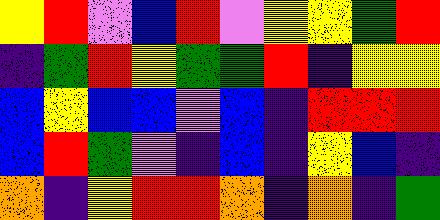[["yellow", "red", "violet", "blue", "red", "violet", "yellow", "yellow", "green", "red"], ["indigo", "green", "red", "yellow", "green", "green", "red", "indigo", "yellow", "yellow"], ["blue", "yellow", "blue", "blue", "violet", "blue", "indigo", "red", "red", "red"], ["blue", "red", "green", "violet", "indigo", "blue", "indigo", "yellow", "blue", "indigo"], ["orange", "indigo", "yellow", "red", "red", "orange", "indigo", "orange", "indigo", "green"]]